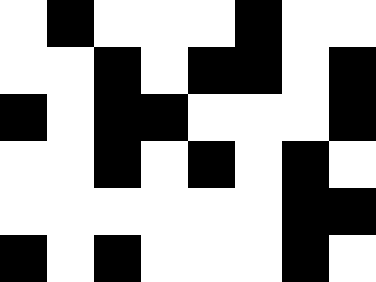[["white", "black", "white", "white", "white", "black", "white", "white"], ["white", "white", "black", "white", "black", "black", "white", "black"], ["black", "white", "black", "black", "white", "white", "white", "black"], ["white", "white", "black", "white", "black", "white", "black", "white"], ["white", "white", "white", "white", "white", "white", "black", "black"], ["black", "white", "black", "white", "white", "white", "black", "white"]]